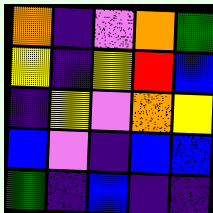[["orange", "indigo", "violet", "orange", "green"], ["yellow", "indigo", "yellow", "red", "blue"], ["indigo", "yellow", "violet", "orange", "yellow"], ["blue", "violet", "indigo", "blue", "blue"], ["green", "indigo", "blue", "indigo", "indigo"]]